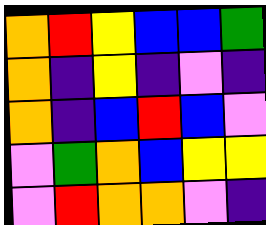[["orange", "red", "yellow", "blue", "blue", "green"], ["orange", "indigo", "yellow", "indigo", "violet", "indigo"], ["orange", "indigo", "blue", "red", "blue", "violet"], ["violet", "green", "orange", "blue", "yellow", "yellow"], ["violet", "red", "orange", "orange", "violet", "indigo"]]